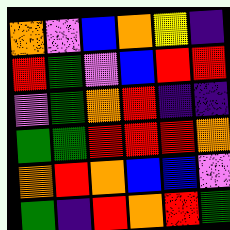[["orange", "violet", "blue", "orange", "yellow", "indigo"], ["red", "green", "violet", "blue", "red", "red"], ["violet", "green", "orange", "red", "indigo", "indigo"], ["green", "green", "red", "red", "red", "orange"], ["orange", "red", "orange", "blue", "blue", "violet"], ["green", "indigo", "red", "orange", "red", "green"]]